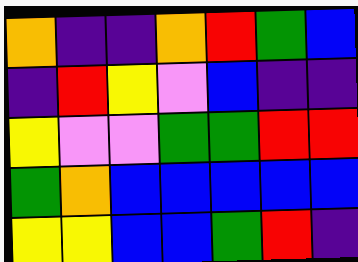[["orange", "indigo", "indigo", "orange", "red", "green", "blue"], ["indigo", "red", "yellow", "violet", "blue", "indigo", "indigo"], ["yellow", "violet", "violet", "green", "green", "red", "red"], ["green", "orange", "blue", "blue", "blue", "blue", "blue"], ["yellow", "yellow", "blue", "blue", "green", "red", "indigo"]]